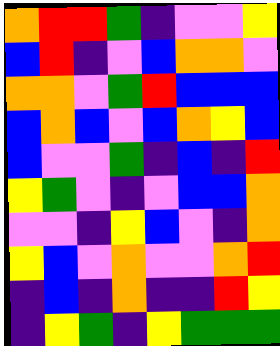[["orange", "red", "red", "green", "indigo", "violet", "violet", "yellow"], ["blue", "red", "indigo", "violet", "blue", "orange", "orange", "violet"], ["orange", "orange", "violet", "green", "red", "blue", "blue", "blue"], ["blue", "orange", "blue", "violet", "blue", "orange", "yellow", "blue"], ["blue", "violet", "violet", "green", "indigo", "blue", "indigo", "red"], ["yellow", "green", "violet", "indigo", "violet", "blue", "blue", "orange"], ["violet", "violet", "indigo", "yellow", "blue", "violet", "indigo", "orange"], ["yellow", "blue", "violet", "orange", "violet", "violet", "orange", "red"], ["indigo", "blue", "indigo", "orange", "indigo", "indigo", "red", "yellow"], ["indigo", "yellow", "green", "indigo", "yellow", "green", "green", "green"]]